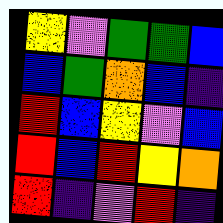[["yellow", "violet", "green", "green", "blue"], ["blue", "green", "orange", "blue", "indigo"], ["red", "blue", "yellow", "violet", "blue"], ["red", "blue", "red", "yellow", "orange"], ["red", "indigo", "violet", "red", "indigo"]]